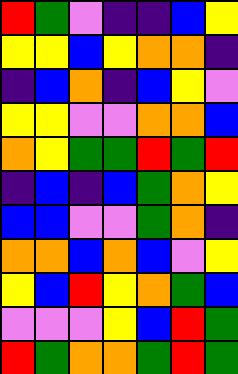[["red", "green", "violet", "indigo", "indigo", "blue", "yellow"], ["yellow", "yellow", "blue", "yellow", "orange", "orange", "indigo"], ["indigo", "blue", "orange", "indigo", "blue", "yellow", "violet"], ["yellow", "yellow", "violet", "violet", "orange", "orange", "blue"], ["orange", "yellow", "green", "green", "red", "green", "red"], ["indigo", "blue", "indigo", "blue", "green", "orange", "yellow"], ["blue", "blue", "violet", "violet", "green", "orange", "indigo"], ["orange", "orange", "blue", "orange", "blue", "violet", "yellow"], ["yellow", "blue", "red", "yellow", "orange", "green", "blue"], ["violet", "violet", "violet", "yellow", "blue", "red", "green"], ["red", "green", "orange", "orange", "green", "red", "green"]]